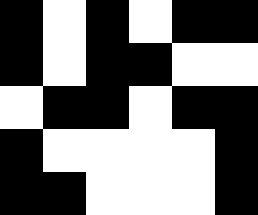[["black", "white", "black", "white", "black", "black"], ["black", "white", "black", "black", "white", "white"], ["white", "black", "black", "white", "black", "black"], ["black", "white", "white", "white", "white", "black"], ["black", "black", "white", "white", "white", "black"]]